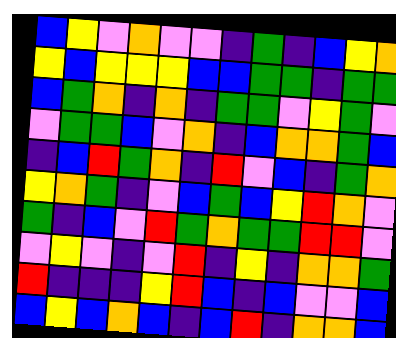[["blue", "yellow", "violet", "orange", "violet", "violet", "indigo", "green", "indigo", "blue", "yellow", "orange"], ["yellow", "blue", "yellow", "yellow", "yellow", "blue", "blue", "green", "green", "indigo", "green", "green"], ["blue", "green", "orange", "indigo", "orange", "indigo", "green", "green", "violet", "yellow", "green", "violet"], ["violet", "green", "green", "blue", "violet", "orange", "indigo", "blue", "orange", "orange", "green", "blue"], ["indigo", "blue", "red", "green", "orange", "indigo", "red", "violet", "blue", "indigo", "green", "orange"], ["yellow", "orange", "green", "indigo", "violet", "blue", "green", "blue", "yellow", "red", "orange", "violet"], ["green", "indigo", "blue", "violet", "red", "green", "orange", "green", "green", "red", "red", "violet"], ["violet", "yellow", "violet", "indigo", "violet", "red", "indigo", "yellow", "indigo", "orange", "orange", "green"], ["red", "indigo", "indigo", "indigo", "yellow", "red", "blue", "indigo", "blue", "violet", "violet", "blue"], ["blue", "yellow", "blue", "orange", "blue", "indigo", "blue", "red", "indigo", "orange", "orange", "blue"]]